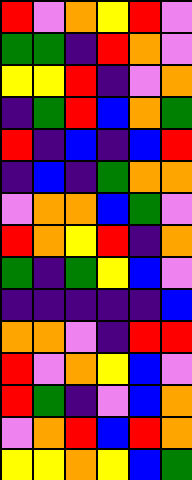[["red", "violet", "orange", "yellow", "red", "violet"], ["green", "green", "indigo", "red", "orange", "violet"], ["yellow", "yellow", "red", "indigo", "violet", "orange"], ["indigo", "green", "red", "blue", "orange", "green"], ["red", "indigo", "blue", "indigo", "blue", "red"], ["indigo", "blue", "indigo", "green", "orange", "orange"], ["violet", "orange", "orange", "blue", "green", "violet"], ["red", "orange", "yellow", "red", "indigo", "orange"], ["green", "indigo", "green", "yellow", "blue", "violet"], ["indigo", "indigo", "indigo", "indigo", "indigo", "blue"], ["orange", "orange", "violet", "indigo", "red", "red"], ["red", "violet", "orange", "yellow", "blue", "violet"], ["red", "green", "indigo", "violet", "blue", "orange"], ["violet", "orange", "red", "blue", "red", "orange"], ["yellow", "yellow", "orange", "yellow", "blue", "green"]]